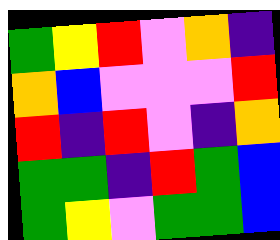[["green", "yellow", "red", "violet", "orange", "indigo"], ["orange", "blue", "violet", "violet", "violet", "red"], ["red", "indigo", "red", "violet", "indigo", "orange"], ["green", "green", "indigo", "red", "green", "blue"], ["green", "yellow", "violet", "green", "green", "blue"]]